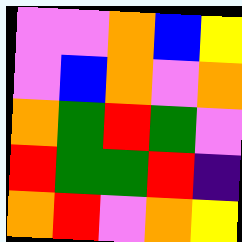[["violet", "violet", "orange", "blue", "yellow"], ["violet", "blue", "orange", "violet", "orange"], ["orange", "green", "red", "green", "violet"], ["red", "green", "green", "red", "indigo"], ["orange", "red", "violet", "orange", "yellow"]]